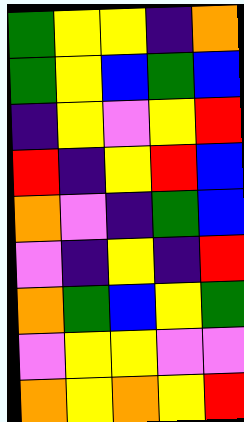[["green", "yellow", "yellow", "indigo", "orange"], ["green", "yellow", "blue", "green", "blue"], ["indigo", "yellow", "violet", "yellow", "red"], ["red", "indigo", "yellow", "red", "blue"], ["orange", "violet", "indigo", "green", "blue"], ["violet", "indigo", "yellow", "indigo", "red"], ["orange", "green", "blue", "yellow", "green"], ["violet", "yellow", "yellow", "violet", "violet"], ["orange", "yellow", "orange", "yellow", "red"]]